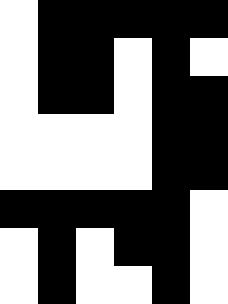[["white", "black", "black", "black", "black", "black"], ["white", "black", "black", "white", "black", "white"], ["white", "black", "black", "white", "black", "black"], ["white", "white", "white", "white", "black", "black"], ["white", "white", "white", "white", "black", "black"], ["black", "black", "black", "black", "black", "white"], ["white", "black", "white", "black", "black", "white"], ["white", "black", "white", "white", "black", "white"]]